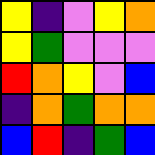[["yellow", "indigo", "violet", "yellow", "orange"], ["yellow", "green", "violet", "violet", "violet"], ["red", "orange", "yellow", "violet", "blue"], ["indigo", "orange", "green", "orange", "orange"], ["blue", "red", "indigo", "green", "blue"]]